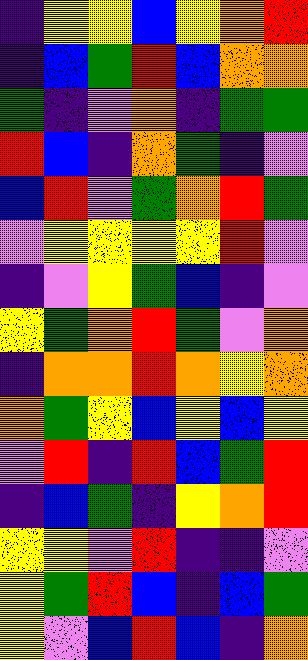[["indigo", "yellow", "yellow", "blue", "yellow", "orange", "red"], ["indigo", "blue", "green", "red", "blue", "orange", "orange"], ["green", "indigo", "violet", "orange", "indigo", "green", "green"], ["red", "blue", "indigo", "orange", "green", "indigo", "violet"], ["blue", "red", "violet", "green", "orange", "red", "green"], ["violet", "yellow", "yellow", "yellow", "yellow", "red", "violet"], ["indigo", "violet", "yellow", "green", "blue", "indigo", "violet"], ["yellow", "green", "orange", "red", "green", "violet", "orange"], ["indigo", "orange", "orange", "red", "orange", "yellow", "orange"], ["orange", "green", "yellow", "blue", "yellow", "blue", "yellow"], ["violet", "red", "indigo", "red", "blue", "green", "red"], ["indigo", "blue", "green", "indigo", "yellow", "orange", "red"], ["yellow", "yellow", "violet", "red", "indigo", "indigo", "violet"], ["yellow", "green", "red", "blue", "indigo", "blue", "green"], ["yellow", "violet", "blue", "red", "blue", "indigo", "orange"]]